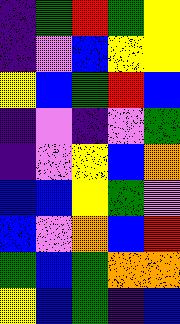[["indigo", "green", "red", "green", "yellow"], ["indigo", "violet", "blue", "yellow", "yellow"], ["yellow", "blue", "green", "red", "blue"], ["indigo", "violet", "indigo", "violet", "green"], ["indigo", "violet", "yellow", "blue", "orange"], ["blue", "blue", "yellow", "green", "violet"], ["blue", "violet", "orange", "blue", "red"], ["green", "blue", "green", "orange", "orange"], ["yellow", "blue", "green", "indigo", "blue"]]